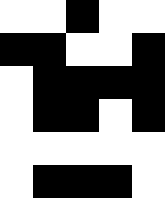[["white", "white", "black", "white", "white"], ["black", "black", "white", "white", "black"], ["white", "black", "black", "black", "black"], ["white", "black", "black", "white", "black"], ["white", "white", "white", "white", "white"], ["white", "black", "black", "black", "white"]]